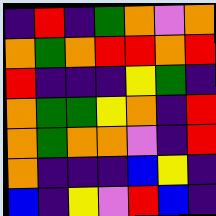[["indigo", "red", "indigo", "green", "orange", "violet", "orange"], ["orange", "green", "orange", "red", "red", "orange", "red"], ["red", "indigo", "indigo", "indigo", "yellow", "green", "indigo"], ["orange", "green", "green", "yellow", "orange", "indigo", "red"], ["orange", "green", "orange", "orange", "violet", "indigo", "red"], ["orange", "indigo", "indigo", "indigo", "blue", "yellow", "indigo"], ["blue", "indigo", "yellow", "violet", "red", "blue", "indigo"]]